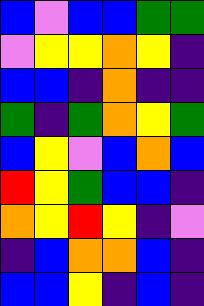[["blue", "violet", "blue", "blue", "green", "green"], ["violet", "yellow", "yellow", "orange", "yellow", "indigo"], ["blue", "blue", "indigo", "orange", "indigo", "indigo"], ["green", "indigo", "green", "orange", "yellow", "green"], ["blue", "yellow", "violet", "blue", "orange", "blue"], ["red", "yellow", "green", "blue", "blue", "indigo"], ["orange", "yellow", "red", "yellow", "indigo", "violet"], ["indigo", "blue", "orange", "orange", "blue", "indigo"], ["blue", "blue", "yellow", "indigo", "blue", "indigo"]]